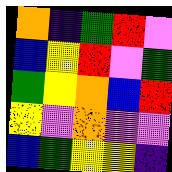[["orange", "indigo", "green", "red", "violet"], ["blue", "yellow", "red", "violet", "green"], ["green", "yellow", "orange", "blue", "red"], ["yellow", "violet", "orange", "violet", "violet"], ["blue", "green", "yellow", "yellow", "indigo"]]